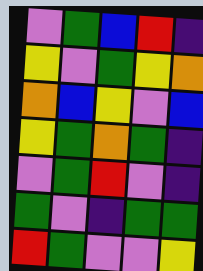[["violet", "green", "blue", "red", "indigo"], ["yellow", "violet", "green", "yellow", "orange"], ["orange", "blue", "yellow", "violet", "blue"], ["yellow", "green", "orange", "green", "indigo"], ["violet", "green", "red", "violet", "indigo"], ["green", "violet", "indigo", "green", "green"], ["red", "green", "violet", "violet", "yellow"]]